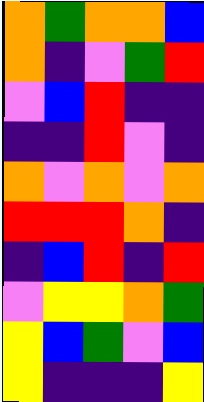[["orange", "green", "orange", "orange", "blue"], ["orange", "indigo", "violet", "green", "red"], ["violet", "blue", "red", "indigo", "indigo"], ["indigo", "indigo", "red", "violet", "indigo"], ["orange", "violet", "orange", "violet", "orange"], ["red", "red", "red", "orange", "indigo"], ["indigo", "blue", "red", "indigo", "red"], ["violet", "yellow", "yellow", "orange", "green"], ["yellow", "blue", "green", "violet", "blue"], ["yellow", "indigo", "indigo", "indigo", "yellow"]]